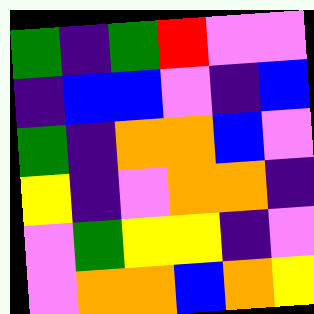[["green", "indigo", "green", "red", "violet", "violet"], ["indigo", "blue", "blue", "violet", "indigo", "blue"], ["green", "indigo", "orange", "orange", "blue", "violet"], ["yellow", "indigo", "violet", "orange", "orange", "indigo"], ["violet", "green", "yellow", "yellow", "indigo", "violet"], ["violet", "orange", "orange", "blue", "orange", "yellow"]]